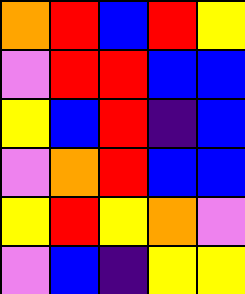[["orange", "red", "blue", "red", "yellow"], ["violet", "red", "red", "blue", "blue"], ["yellow", "blue", "red", "indigo", "blue"], ["violet", "orange", "red", "blue", "blue"], ["yellow", "red", "yellow", "orange", "violet"], ["violet", "blue", "indigo", "yellow", "yellow"]]